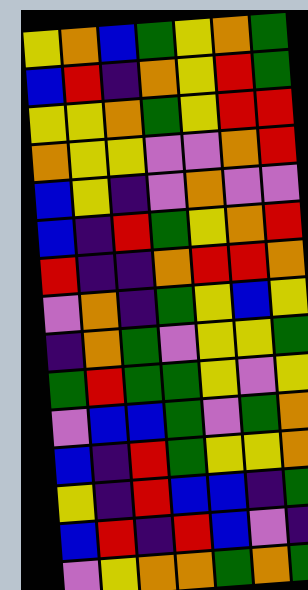[["yellow", "orange", "blue", "green", "yellow", "orange", "green"], ["blue", "red", "indigo", "orange", "yellow", "red", "green"], ["yellow", "yellow", "orange", "green", "yellow", "red", "red"], ["orange", "yellow", "yellow", "violet", "violet", "orange", "red"], ["blue", "yellow", "indigo", "violet", "orange", "violet", "violet"], ["blue", "indigo", "red", "green", "yellow", "orange", "red"], ["red", "indigo", "indigo", "orange", "red", "red", "orange"], ["violet", "orange", "indigo", "green", "yellow", "blue", "yellow"], ["indigo", "orange", "green", "violet", "yellow", "yellow", "green"], ["green", "red", "green", "green", "yellow", "violet", "yellow"], ["violet", "blue", "blue", "green", "violet", "green", "orange"], ["blue", "indigo", "red", "green", "yellow", "yellow", "orange"], ["yellow", "indigo", "red", "blue", "blue", "indigo", "green"], ["blue", "red", "indigo", "red", "blue", "violet", "indigo"], ["violet", "yellow", "orange", "orange", "green", "orange", "green"]]